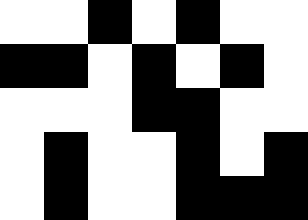[["white", "white", "black", "white", "black", "white", "white"], ["black", "black", "white", "black", "white", "black", "white"], ["white", "white", "white", "black", "black", "white", "white"], ["white", "black", "white", "white", "black", "white", "black"], ["white", "black", "white", "white", "black", "black", "black"]]